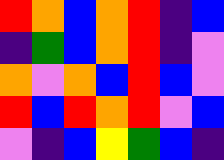[["red", "orange", "blue", "orange", "red", "indigo", "blue"], ["indigo", "green", "blue", "orange", "red", "indigo", "violet"], ["orange", "violet", "orange", "blue", "red", "blue", "violet"], ["red", "blue", "red", "orange", "red", "violet", "blue"], ["violet", "indigo", "blue", "yellow", "green", "blue", "indigo"]]